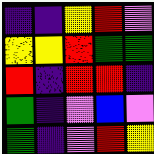[["indigo", "indigo", "yellow", "red", "violet"], ["yellow", "yellow", "red", "green", "green"], ["red", "indigo", "red", "red", "indigo"], ["green", "indigo", "violet", "blue", "violet"], ["green", "indigo", "violet", "red", "yellow"]]